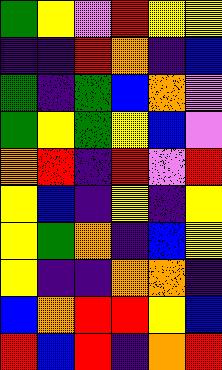[["green", "yellow", "violet", "red", "yellow", "yellow"], ["indigo", "indigo", "red", "orange", "indigo", "blue"], ["green", "indigo", "green", "blue", "orange", "violet"], ["green", "yellow", "green", "yellow", "blue", "violet"], ["orange", "red", "indigo", "red", "violet", "red"], ["yellow", "blue", "indigo", "yellow", "indigo", "yellow"], ["yellow", "green", "orange", "indigo", "blue", "yellow"], ["yellow", "indigo", "indigo", "orange", "orange", "indigo"], ["blue", "orange", "red", "red", "yellow", "blue"], ["red", "blue", "red", "indigo", "orange", "red"]]